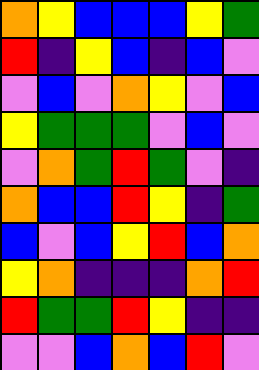[["orange", "yellow", "blue", "blue", "blue", "yellow", "green"], ["red", "indigo", "yellow", "blue", "indigo", "blue", "violet"], ["violet", "blue", "violet", "orange", "yellow", "violet", "blue"], ["yellow", "green", "green", "green", "violet", "blue", "violet"], ["violet", "orange", "green", "red", "green", "violet", "indigo"], ["orange", "blue", "blue", "red", "yellow", "indigo", "green"], ["blue", "violet", "blue", "yellow", "red", "blue", "orange"], ["yellow", "orange", "indigo", "indigo", "indigo", "orange", "red"], ["red", "green", "green", "red", "yellow", "indigo", "indigo"], ["violet", "violet", "blue", "orange", "blue", "red", "violet"]]